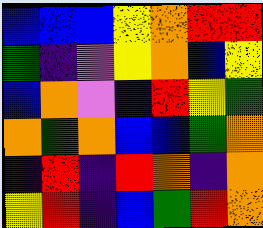[["blue", "blue", "blue", "yellow", "orange", "red", "red"], ["green", "indigo", "violet", "yellow", "orange", "blue", "yellow"], ["blue", "orange", "violet", "indigo", "red", "yellow", "green"], ["orange", "green", "orange", "blue", "blue", "green", "orange"], ["indigo", "red", "indigo", "red", "orange", "indigo", "orange"], ["yellow", "red", "indigo", "blue", "green", "red", "orange"]]